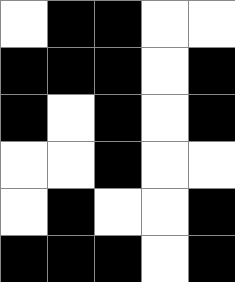[["white", "black", "black", "white", "white"], ["black", "black", "black", "white", "black"], ["black", "white", "black", "white", "black"], ["white", "white", "black", "white", "white"], ["white", "black", "white", "white", "black"], ["black", "black", "black", "white", "black"]]